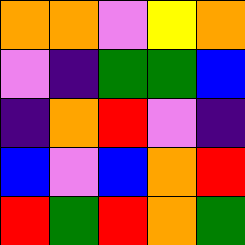[["orange", "orange", "violet", "yellow", "orange"], ["violet", "indigo", "green", "green", "blue"], ["indigo", "orange", "red", "violet", "indigo"], ["blue", "violet", "blue", "orange", "red"], ["red", "green", "red", "orange", "green"]]